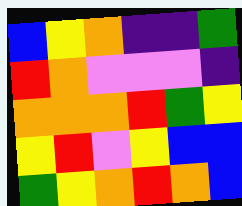[["blue", "yellow", "orange", "indigo", "indigo", "green"], ["red", "orange", "violet", "violet", "violet", "indigo"], ["orange", "orange", "orange", "red", "green", "yellow"], ["yellow", "red", "violet", "yellow", "blue", "blue"], ["green", "yellow", "orange", "red", "orange", "blue"]]